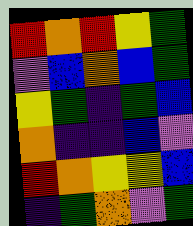[["red", "orange", "red", "yellow", "green"], ["violet", "blue", "orange", "blue", "green"], ["yellow", "green", "indigo", "green", "blue"], ["orange", "indigo", "indigo", "blue", "violet"], ["red", "orange", "yellow", "yellow", "blue"], ["indigo", "green", "orange", "violet", "green"]]